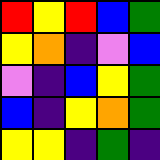[["red", "yellow", "red", "blue", "green"], ["yellow", "orange", "indigo", "violet", "blue"], ["violet", "indigo", "blue", "yellow", "green"], ["blue", "indigo", "yellow", "orange", "green"], ["yellow", "yellow", "indigo", "green", "indigo"]]